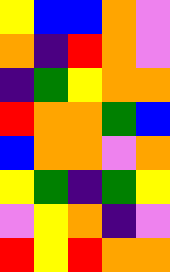[["yellow", "blue", "blue", "orange", "violet"], ["orange", "indigo", "red", "orange", "violet"], ["indigo", "green", "yellow", "orange", "orange"], ["red", "orange", "orange", "green", "blue"], ["blue", "orange", "orange", "violet", "orange"], ["yellow", "green", "indigo", "green", "yellow"], ["violet", "yellow", "orange", "indigo", "violet"], ["red", "yellow", "red", "orange", "orange"]]